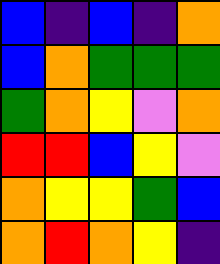[["blue", "indigo", "blue", "indigo", "orange"], ["blue", "orange", "green", "green", "green"], ["green", "orange", "yellow", "violet", "orange"], ["red", "red", "blue", "yellow", "violet"], ["orange", "yellow", "yellow", "green", "blue"], ["orange", "red", "orange", "yellow", "indigo"]]